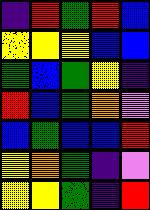[["indigo", "red", "green", "red", "blue"], ["yellow", "yellow", "yellow", "blue", "blue"], ["green", "blue", "green", "yellow", "indigo"], ["red", "blue", "green", "orange", "violet"], ["blue", "green", "blue", "blue", "red"], ["yellow", "orange", "green", "indigo", "violet"], ["yellow", "yellow", "green", "indigo", "red"]]